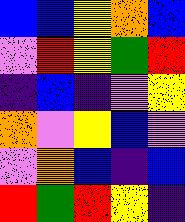[["blue", "blue", "yellow", "orange", "blue"], ["violet", "red", "yellow", "green", "red"], ["indigo", "blue", "indigo", "violet", "yellow"], ["orange", "violet", "yellow", "blue", "violet"], ["violet", "orange", "blue", "indigo", "blue"], ["red", "green", "red", "yellow", "indigo"]]